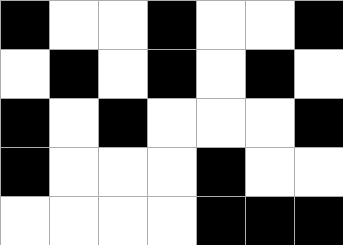[["black", "white", "white", "black", "white", "white", "black"], ["white", "black", "white", "black", "white", "black", "white"], ["black", "white", "black", "white", "white", "white", "black"], ["black", "white", "white", "white", "black", "white", "white"], ["white", "white", "white", "white", "black", "black", "black"]]